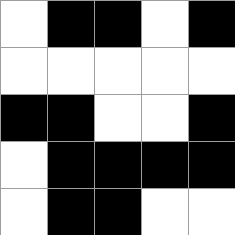[["white", "black", "black", "white", "black"], ["white", "white", "white", "white", "white"], ["black", "black", "white", "white", "black"], ["white", "black", "black", "black", "black"], ["white", "black", "black", "white", "white"]]